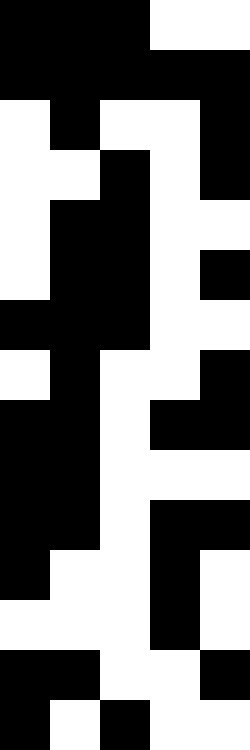[["black", "black", "black", "white", "white"], ["black", "black", "black", "black", "black"], ["white", "black", "white", "white", "black"], ["white", "white", "black", "white", "black"], ["white", "black", "black", "white", "white"], ["white", "black", "black", "white", "black"], ["black", "black", "black", "white", "white"], ["white", "black", "white", "white", "black"], ["black", "black", "white", "black", "black"], ["black", "black", "white", "white", "white"], ["black", "black", "white", "black", "black"], ["black", "white", "white", "black", "white"], ["white", "white", "white", "black", "white"], ["black", "black", "white", "white", "black"], ["black", "white", "black", "white", "white"]]